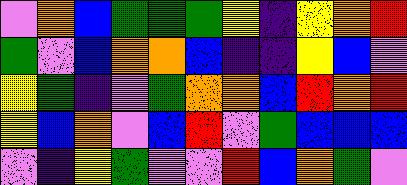[["violet", "orange", "blue", "green", "green", "green", "yellow", "indigo", "yellow", "orange", "red"], ["green", "violet", "blue", "orange", "orange", "blue", "indigo", "indigo", "yellow", "blue", "violet"], ["yellow", "green", "indigo", "violet", "green", "orange", "orange", "blue", "red", "orange", "red"], ["yellow", "blue", "orange", "violet", "blue", "red", "violet", "green", "blue", "blue", "blue"], ["violet", "indigo", "yellow", "green", "violet", "violet", "red", "blue", "orange", "green", "violet"]]